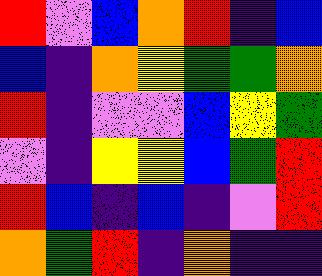[["red", "violet", "blue", "orange", "red", "indigo", "blue"], ["blue", "indigo", "orange", "yellow", "green", "green", "orange"], ["red", "indigo", "violet", "violet", "blue", "yellow", "green"], ["violet", "indigo", "yellow", "yellow", "blue", "green", "red"], ["red", "blue", "indigo", "blue", "indigo", "violet", "red"], ["orange", "green", "red", "indigo", "orange", "indigo", "indigo"]]